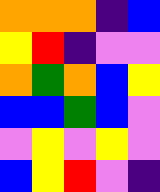[["orange", "orange", "orange", "indigo", "blue"], ["yellow", "red", "indigo", "violet", "violet"], ["orange", "green", "orange", "blue", "yellow"], ["blue", "blue", "green", "blue", "violet"], ["violet", "yellow", "violet", "yellow", "violet"], ["blue", "yellow", "red", "violet", "indigo"]]